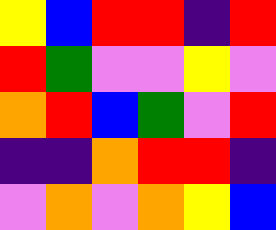[["yellow", "blue", "red", "red", "indigo", "red"], ["red", "green", "violet", "violet", "yellow", "violet"], ["orange", "red", "blue", "green", "violet", "red"], ["indigo", "indigo", "orange", "red", "red", "indigo"], ["violet", "orange", "violet", "orange", "yellow", "blue"]]